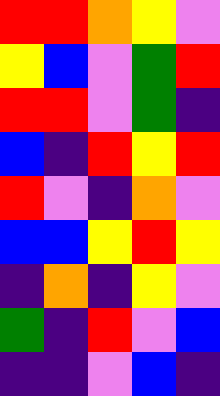[["red", "red", "orange", "yellow", "violet"], ["yellow", "blue", "violet", "green", "red"], ["red", "red", "violet", "green", "indigo"], ["blue", "indigo", "red", "yellow", "red"], ["red", "violet", "indigo", "orange", "violet"], ["blue", "blue", "yellow", "red", "yellow"], ["indigo", "orange", "indigo", "yellow", "violet"], ["green", "indigo", "red", "violet", "blue"], ["indigo", "indigo", "violet", "blue", "indigo"]]